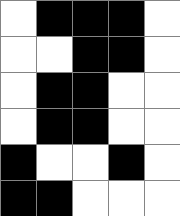[["white", "black", "black", "black", "white"], ["white", "white", "black", "black", "white"], ["white", "black", "black", "white", "white"], ["white", "black", "black", "white", "white"], ["black", "white", "white", "black", "white"], ["black", "black", "white", "white", "white"]]